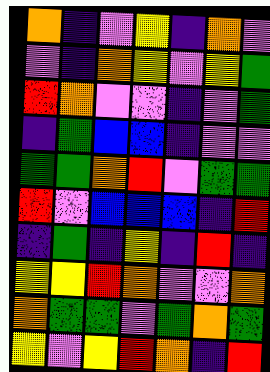[["orange", "indigo", "violet", "yellow", "indigo", "orange", "violet"], ["violet", "indigo", "orange", "yellow", "violet", "yellow", "green"], ["red", "orange", "violet", "violet", "indigo", "violet", "green"], ["indigo", "green", "blue", "blue", "indigo", "violet", "violet"], ["green", "green", "orange", "red", "violet", "green", "green"], ["red", "violet", "blue", "blue", "blue", "indigo", "red"], ["indigo", "green", "indigo", "yellow", "indigo", "red", "indigo"], ["yellow", "yellow", "red", "orange", "violet", "violet", "orange"], ["orange", "green", "green", "violet", "green", "orange", "green"], ["yellow", "violet", "yellow", "red", "orange", "indigo", "red"]]